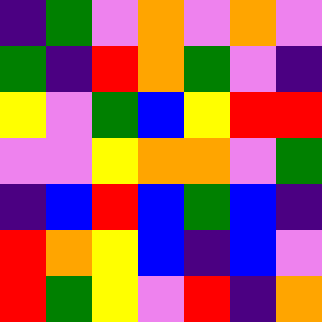[["indigo", "green", "violet", "orange", "violet", "orange", "violet"], ["green", "indigo", "red", "orange", "green", "violet", "indigo"], ["yellow", "violet", "green", "blue", "yellow", "red", "red"], ["violet", "violet", "yellow", "orange", "orange", "violet", "green"], ["indigo", "blue", "red", "blue", "green", "blue", "indigo"], ["red", "orange", "yellow", "blue", "indigo", "blue", "violet"], ["red", "green", "yellow", "violet", "red", "indigo", "orange"]]